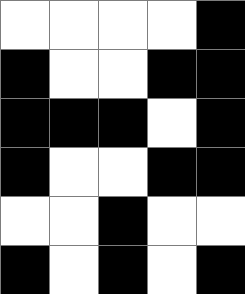[["white", "white", "white", "white", "black"], ["black", "white", "white", "black", "black"], ["black", "black", "black", "white", "black"], ["black", "white", "white", "black", "black"], ["white", "white", "black", "white", "white"], ["black", "white", "black", "white", "black"]]